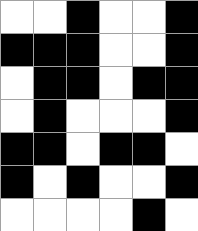[["white", "white", "black", "white", "white", "black"], ["black", "black", "black", "white", "white", "black"], ["white", "black", "black", "white", "black", "black"], ["white", "black", "white", "white", "white", "black"], ["black", "black", "white", "black", "black", "white"], ["black", "white", "black", "white", "white", "black"], ["white", "white", "white", "white", "black", "white"]]